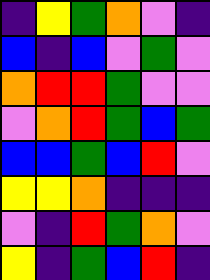[["indigo", "yellow", "green", "orange", "violet", "indigo"], ["blue", "indigo", "blue", "violet", "green", "violet"], ["orange", "red", "red", "green", "violet", "violet"], ["violet", "orange", "red", "green", "blue", "green"], ["blue", "blue", "green", "blue", "red", "violet"], ["yellow", "yellow", "orange", "indigo", "indigo", "indigo"], ["violet", "indigo", "red", "green", "orange", "violet"], ["yellow", "indigo", "green", "blue", "red", "indigo"]]